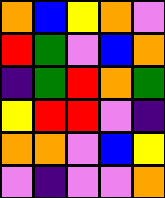[["orange", "blue", "yellow", "orange", "violet"], ["red", "green", "violet", "blue", "orange"], ["indigo", "green", "red", "orange", "green"], ["yellow", "red", "red", "violet", "indigo"], ["orange", "orange", "violet", "blue", "yellow"], ["violet", "indigo", "violet", "violet", "orange"]]